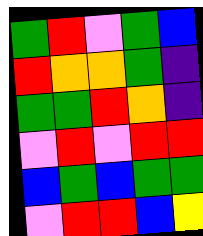[["green", "red", "violet", "green", "blue"], ["red", "orange", "orange", "green", "indigo"], ["green", "green", "red", "orange", "indigo"], ["violet", "red", "violet", "red", "red"], ["blue", "green", "blue", "green", "green"], ["violet", "red", "red", "blue", "yellow"]]